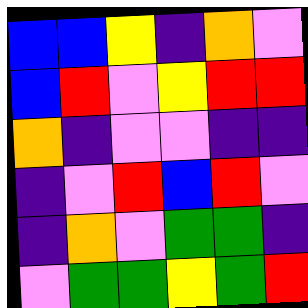[["blue", "blue", "yellow", "indigo", "orange", "violet"], ["blue", "red", "violet", "yellow", "red", "red"], ["orange", "indigo", "violet", "violet", "indigo", "indigo"], ["indigo", "violet", "red", "blue", "red", "violet"], ["indigo", "orange", "violet", "green", "green", "indigo"], ["violet", "green", "green", "yellow", "green", "red"]]